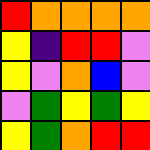[["red", "orange", "orange", "orange", "orange"], ["yellow", "indigo", "red", "red", "violet"], ["yellow", "violet", "orange", "blue", "violet"], ["violet", "green", "yellow", "green", "yellow"], ["yellow", "green", "orange", "red", "red"]]